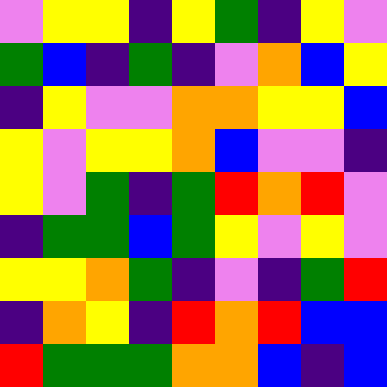[["violet", "yellow", "yellow", "indigo", "yellow", "green", "indigo", "yellow", "violet"], ["green", "blue", "indigo", "green", "indigo", "violet", "orange", "blue", "yellow"], ["indigo", "yellow", "violet", "violet", "orange", "orange", "yellow", "yellow", "blue"], ["yellow", "violet", "yellow", "yellow", "orange", "blue", "violet", "violet", "indigo"], ["yellow", "violet", "green", "indigo", "green", "red", "orange", "red", "violet"], ["indigo", "green", "green", "blue", "green", "yellow", "violet", "yellow", "violet"], ["yellow", "yellow", "orange", "green", "indigo", "violet", "indigo", "green", "red"], ["indigo", "orange", "yellow", "indigo", "red", "orange", "red", "blue", "blue"], ["red", "green", "green", "green", "orange", "orange", "blue", "indigo", "blue"]]